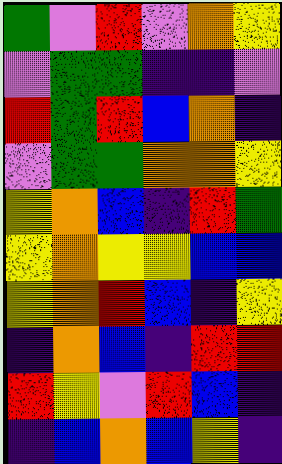[["green", "violet", "red", "violet", "orange", "yellow"], ["violet", "green", "green", "indigo", "indigo", "violet"], ["red", "green", "red", "blue", "orange", "indigo"], ["violet", "green", "green", "orange", "orange", "yellow"], ["yellow", "orange", "blue", "indigo", "red", "green"], ["yellow", "orange", "yellow", "yellow", "blue", "blue"], ["yellow", "orange", "red", "blue", "indigo", "yellow"], ["indigo", "orange", "blue", "indigo", "red", "red"], ["red", "yellow", "violet", "red", "blue", "indigo"], ["indigo", "blue", "orange", "blue", "yellow", "indigo"]]